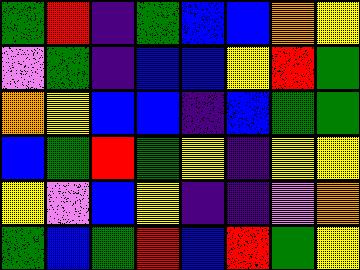[["green", "red", "indigo", "green", "blue", "blue", "orange", "yellow"], ["violet", "green", "indigo", "blue", "blue", "yellow", "red", "green"], ["orange", "yellow", "blue", "blue", "indigo", "blue", "green", "green"], ["blue", "green", "red", "green", "yellow", "indigo", "yellow", "yellow"], ["yellow", "violet", "blue", "yellow", "indigo", "indigo", "violet", "orange"], ["green", "blue", "green", "red", "blue", "red", "green", "yellow"]]